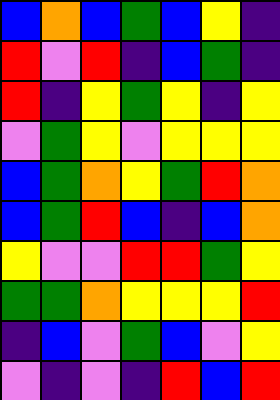[["blue", "orange", "blue", "green", "blue", "yellow", "indigo"], ["red", "violet", "red", "indigo", "blue", "green", "indigo"], ["red", "indigo", "yellow", "green", "yellow", "indigo", "yellow"], ["violet", "green", "yellow", "violet", "yellow", "yellow", "yellow"], ["blue", "green", "orange", "yellow", "green", "red", "orange"], ["blue", "green", "red", "blue", "indigo", "blue", "orange"], ["yellow", "violet", "violet", "red", "red", "green", "yellow"], ["green", "green", "orange", "yellow", "yellow", "yellow", "red"], ["indigo", "blue", "violet", "green", "blue", "violet", "yellow"], ["violet", "indigo", "violet", "indigo", "red", "blue", "red"]]